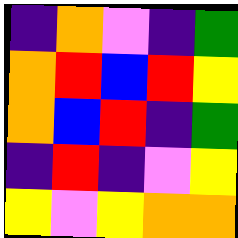[["indigo", "orange", "violet", "indigo", "green"], ["orange", "red", "blue", "red", "yellow"], ["orange", "blue", "red", "indigo", "green"], ["indigo", "red", "indigo", "violet", "yellow"], ["yellow", "violet", "yellow", "orange", "orange"]]